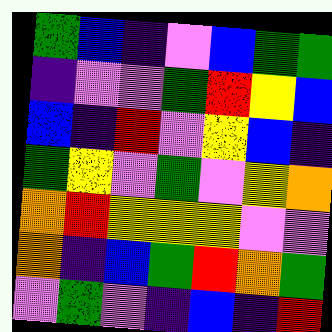[["green", "blue", "indigo", "violet", "blue", "green", "green"], ["indigo", "violet", "violet", "green", "red", "yellow", "blue"], ["blue", "indigo", "red", "violet", "yellow", "blue", "indigo"], ["green", "yellow", "violet", "green", "violet", "yellow", "orange"], ["orange", "red", "yellow", "yellow", "yellow", "violet", "violet"], ["orange", "indigo", "blue", "green", "red", "orange", "green"], ["violet", "green", "violet", "indigo", "blue", "indigo", "red"]]